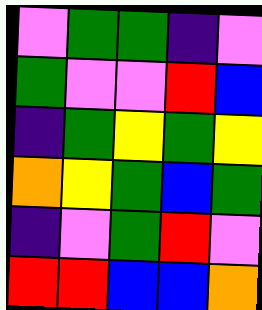[["violet", "green", "green", "indigo", "violet"], ["green", "violet", "violet", "red", "blue"], ["indigo", "green", "yellow", "green", "yellow"], ["orange", "yellow", "green", "blue", "green"], ["indigo", "violet", "green", "red", "violet"], ["red", "red", "blue", "blue", "orange"]]